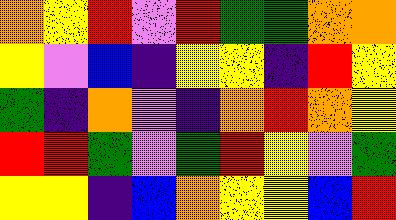[["orange", "yellow", "red", "violet", "red", "green", "green", "orange", "orange"], ["yellow", "violet", "blue", "indigo", "yellow", "yellow", "indigo", "red", "yellow"], ["green", "indigo", "orange", "violet", "indigo", "orange", "red", "orange", "yellow"], ["red", "red", "green", "violet", "green", "red", "yellow", "violet", "green"], ["yellow", "yellow", "indigo", "blue", "orange", "yellow", "yellow", "blue", "red"]]